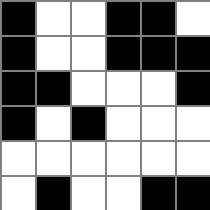[["black", "white", "white", "black", "black", "white"], ["black", "white", "white", "black", "black", "black"], ["black", "black", "white", "white", "white", "black"], ["black", "white", "black", "white", "white", "white"], ["white", "white", "white", "white", "white", "white"], ["white", "black", "white", "white", "black", "black"]]